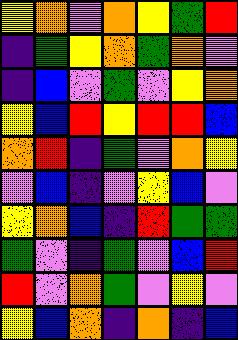[["yellow", "orange", "violet", "orange", "yellow", "green", "red"], ["indigo", "green", "yellow", "orange", "green", "orange", "violet"], ["indigo", "blue", "violet", "green", "violet", "yellow", "orange"], ["yellow", "blue", "red", "yellow", "red", "red", "blue"], ["orange", "red", "indigo", "green", "violet", "orange", "yellow"], ["violet", "blue", "indigo", "violet", "yellow", "blue", "violet"], ["yellow", "orange", "blue", "indigo", "red", "green", "green"], ["green", "violet", "indigo", "green", "violet", "blue", "red"], ["red", "violet", "orange", "green", "violet", "yellow", "violet"], ["yellow", "blue", "orange", "indigo", "orange", "indigo", "blue"]]